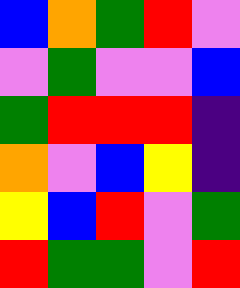[["blue", "orange", "green", "red", "violet"], ["violet", "green", "violet", "violet", "blue"], ["green", "red", "red", "red", "indigo"], ["orange", "violet", "blue", "yellow", "indigo"], ["yellow", "blue", "red", "violet", "green"], ["red", "green", "green", "violet", "red"]]